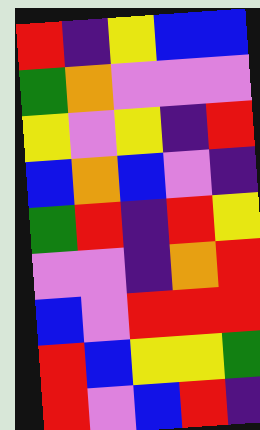[["red", "indigo", "yellow", "blue", "blue"], ["green", "orange", "violet", "violet", "violet"], ["yellow", "violet", "yellow", "indigo", "red"], ["blue", "orange", "blue", "violet", "indigo"], ["green", "red", "indigo", "red", "yellow"], ["violet", "violet", "indigo", "orange", "red"], ["blue", "violet", "red", "red", "red"], ["red", "blue", "yellow", "yellow", "green"], ["red", "violet", "blue", "red", "indigo"]]